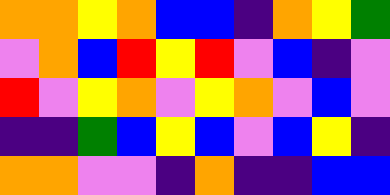[["orange", "orange", "yellow", "orange", "blue", "blue", "indigo", "orange", "yellow", "green"], ["violet", "orange", "blue", "red", "yellow", "red", "violet", "blue", "indigo", "violet"], ["red", "violet", "yellow", "orange", "violet", "yellow", "orange", "violet", "blue", "violet"], ["indigo", "indigo", "green", "blue", "yellow", "blue", "violet", "blue", "yellow", "indigo"], ["orange", "orange", "violet", "violet", "indigo", "orange", "indigo", "indigo", "blue", "blue"]]